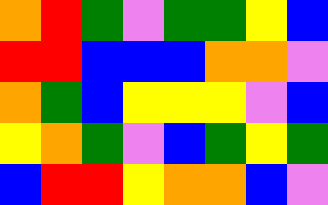[["orange", "red", "green", "violet", "green", "green", "yellow", "blue"], ["red", "red", "blue", "blue", "blue", "orange", "orange", "violet"], ["orange", "green", "blue", "yellow", "yellow", "yellow", "violet", "blue"], ["yellow", "orange", "green", "violet", "blue", "green", "yellow", "green"], ["blue", "red", "red", "yellow", "orange", "orange", "blue", "violet"]]